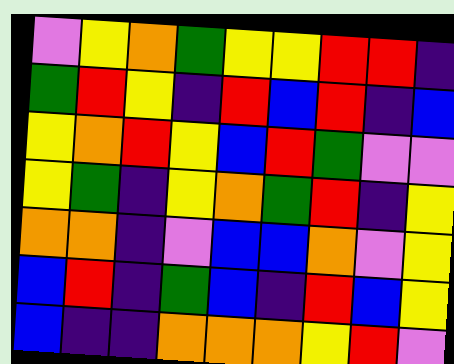[["violet", "yellow", "orange", "green", "yellow", "yellow", "red", "red", "indigo"], ["green", "red", "yellow", "indigo", "red", "blue", "red", "indigo", "blue"], ["yellow", "orange", "red", "yellow", "blue", "red", "green", "violet", "violet"], ["yellow", "green", "indigo", "yellow", "orange", "green", "red", "indigo", "yellow"], ["orange", "orange", "indigo", "violet", "blue", "blue", "orange", "violet", "yellow"], ["blue", "red", "indigo", "green", "blue", "indigo", "red", "blue", "yellow"], ["blue", "indigo", "indigo", "orange", "orange", "orange", "yellow", "red", "violet"]]